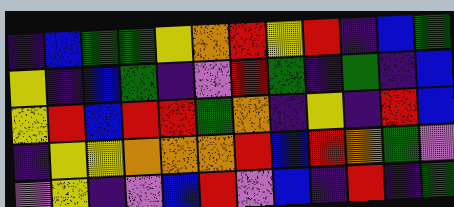[["indigo", "blue", "green", "green", "yellow", "orange", "red", "yellow", "red", "indigo", "blue", "green"], ["yellow", "indigo", "blue", "green", "indigo", "violet", "red", "green", "indigo", "green", "indigo", "blue"], ["yellow", "red", "blue", "red", "red", "green", "orange", "indigo", "yellow", "indigo", "red", "blue"], ["indigo", "yellow", "yellow", "orange", "orange", "orange", "red", "blue", "red", "orange", "green", "violet"], ["violet", "yellow", "indigo", "violet", "blue", "red", "violet", "blue", "indigo", "red", "indigo", "green"]]